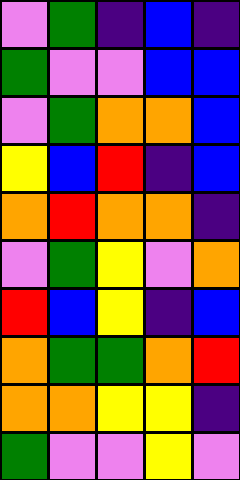[["violet", "green", "indigo", "blue", "indigo"], ["green", "violet", "violet", "blue", "blue"], ["violet", "green", "orange", "orange", "blue"], ["yellow", "blue", "red", "indigo", "blue"], ["orange", "red", "orange", "orange", "indigo"], ["violet", "green", "yellow", "violet", "orange"], ["red", "blue", "yellow", "indigo", "blue"], ["orange", "green", "green", "orange", "red"], ["orange", "orange", "yellow", "yellow", "indigo"], ["green", "violet", "violet", "yellow", "violet"]]